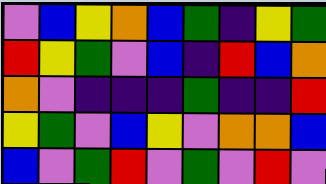[["violet", "blue", "yellow", "orange", "blue", "green", "indigo", "yellow", "green"], ["red", "yellow", "green", "violet", "blue", "indigo", "red", "blue", "orange"], ["orange", "violet", "indigo", "indigo", "indigo", "green", "indigo", "indigo", "red"], ["yellow", "green", "violet", "blue", "yellow", "violet", "orange", "orange", "blue"], ["blue", "violet", "green", "red", "violet", "green", "violet", "red", "violet"]]